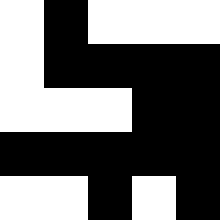[["white", "black", "white", "white", "white"], ["white", "black", "black", "black", "black"], ["white", "white", "white", "black", "black"], ["black", "black", "black", "black", "black"], ["white", "white", "black", "white", "black"]]